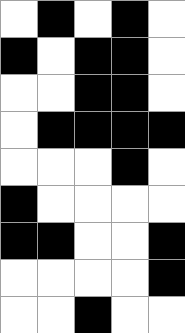[["white", "black", "white", "black", "white"], ["black", "white", "black", "black", "white"], ["white", "white", "black", "black", "white"], ["white", "black", "black", "black", "black"], ["white", "white", "white", "black", "white"], ["black", "white", "white", "white", "white"], ["black", "black", "white", "white", "black"], ["white", "white", "white", "white", "black"], ["white", "white", "black", "white", "white"]]